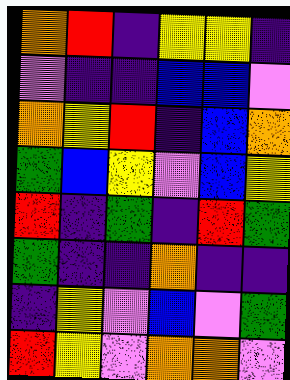[["orange", "red", "indigo", "yellow", "yellow", "indigo"], ["violet", "indigo", "indigo", "blue", "blue", "violet"], ["orange", "yellow", "red", "indigo", "blue", "orange"], ["green", "blue", "yellow", "violet", "blue", "yellow"], ["red", "indigo", "green", "indigo", "red", "green"], ["green", "indigo", "indigo", "orange", "indigo", "indigo"], ["indigo", "yellow", "violet", "blue", "violet", "green"], ["red", "yellow", "violet", "orange", "orange", "violet"]]